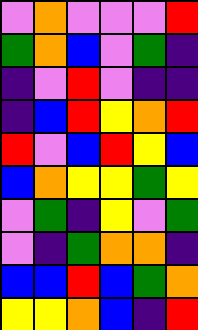[["violet", "orange", "violet", "violet", "violet", "red"], ["green", "orange", "blue", "violet", "green", "indigo"], ["indigo", "violet", "red", "violet", "indigo", "indigo"], ["indigo", "blue", "red", "yellow", "orange", "red"], ["red", "violet", "blue", "red", "yellow", "blue"], ["blue", "orange", "yellow", "yellow", "green", "yellow"], ["violet", "green", "indigo", "yellow", "violet", "green"], ["violet", "indigo", "green", "orange", "orange", "indigo"], ["blue", "blue", "red", "blue", "green", "orange"], ["yellow", "yellow", "orange", "blue", "indigo", "red"]]